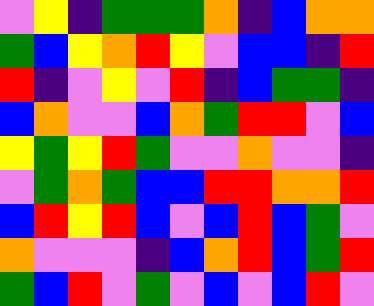[["violet", "yellow", "indigo", "green", "green", "green", "orange", "indigo", "blue", "orange", "orange"], ["green", "blue", "yellow", "orange", "red", "yellow", "violet", "blue", "blue", "indigo", "red"], ["red", "indigo", "violet", "yellow", "violet", "red", "indigo", "blue", "green", "green", "indigo"], ["blue", "orange", "violet", "violet", "blue", "orange", "green", "red", "red", "violet", "blue"], ["yellow", "green", "yellow", "red", "green", "violet", "violet", "orange", "violet", "violet", "indigo"], ["violet", "green", "orange", "green", "blue", "blue", "red", "red", "orange", "orange", "red"], ["blue", "red", "yellow", "red", "blue", "violet", "blue", "red", "blue", "green", "violet"], ["orange", "violet", "violet", "violet", "indigo", "blue", "orange", "red", "blue", "green", "red"], ["green", "blue", "red", "violet", "green", "violet", "blue", "violet", "blue", "red", "violet"]]